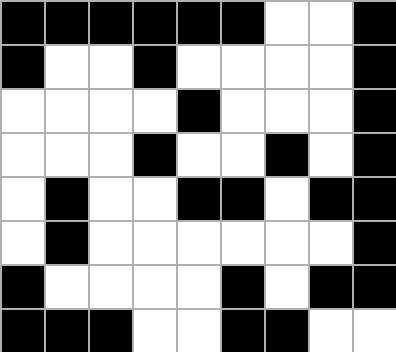[["black", "black", "black", "black", "black", "black", "white", "white", "black"], ["black", "white", "white", "black", "white", "white", "white", "white", "black"], ["white", "white", "white", "white", "black", "white", "white", "white", "black"], ["white", "white", "white", "black", "white", "white", "black", "white", "black"], ["white", "black", "white", "white", "black", "black", "white", "black", "black"], ["white", "black", "white", "white", "white", "white", "white", "white", "black"], ["black", "white", "white", "white", "white", "black", "white", "black", "black"], ["black", "black", "black", "white", "white", "black", "black", "white", "white"]]